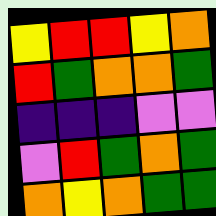[["yellow", "red", "red", "yellow", "orange"], ["red", "green", "orange", "orange", "green"], ["indigo", "indigo", "indigo", "violet", "violet"], ["violet", "red", "green", "orange", "green"], ["orange", "yellow", "orange", "green", "green"]]